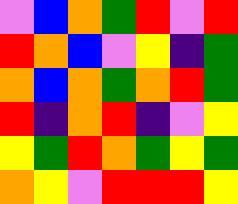[["violet", "blue", "orange", "green", "red", "violet", "red"], ["red", "orange", "blue", "violet", "yellow", "indigo", "green"], ["orange", "blue", "orange", "green", "orange", "red", "green"], ["red", "indigo", "orange", "red", "indigo", "violet", "yellow"], ["yellow", "green", "red", "orange", "green", "yellow", "green"], ["orange", "yellow", "violet", "red", "red", "red", "yellow"]]